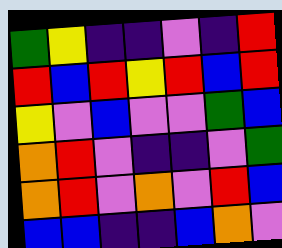[["green", "yellow", "indigo", "indigo", "violet", "indigo", "red"], ["red", "blue", "red", "yellow", "red", "blue", "red"], ["yellow", "violet", "blue", "violet", "violet", "green", "blue"], ["orange", "red", "violet", "indigo", "indigo", "violet", "green"], ["orange", "red", "violet", "orange", "violet", "red", "blue"], ["blue", "blue", "indigo", "indigo", "blue", "orange", "violet"]]